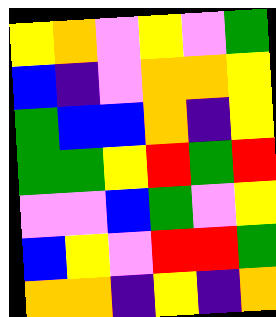[["yellow", "orange", "violet", "yellow", "violet", "green"], ["blue", "indigo", "violet", "orange", "orange", "yellow"], ["green", "blue", "blue", "orange", "indigo", "yellow"], ["green", "green", "yellow", "red", "green", "red"], ["violet", "violet", "blue", "green", "violet", "yellow"], ["blue", "yellow", "violet", "red", "red", "green"], ["orange", "orange", "indigo", "yellow", "indigo", "orange"]]